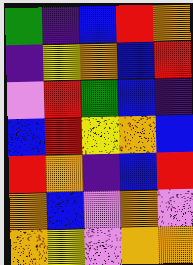[["green", "indigo", "blue", "red", "orange"], ["indigo", "yellow", "orange", "blue", "red"], ["violet", "red", "green", "blue", "indigo"], ["blue", "red", "yellow", "orange", "blue"], ["red", "orange", "indigo", "blue", "red"], ["orange", "blue", "violet", "orange", "violet"], ["orange", "yellow", "violet", "orange", "orange"]]